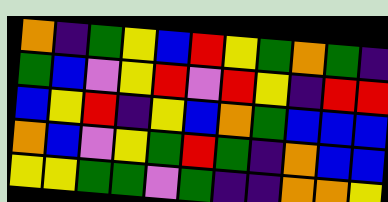[["orange", "indigo", "green", "yellow", "blue", "red", "yellow", "green", "orange", "green", "indigo"], ["green", "blue", "violet", "yellow", "red", "violet", "red", "yellow", "indigo", "red", "red"], ["blue", "yellow", "red", "indigo", "yellow", "blue", "orange", "green", "blue", "blue", "blue"], ["orange", "blue", "violet", "yellow", "green", "red", "green", "indigo", "orange", "blue", "blue"], ["yellow", "yellow", "green", "green", "violet", "green", "indigo", "indigo", "orange", "orange", "yellow"]]